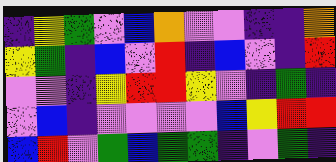[["indigo", "yellow", "green", "violet", "blue", "orange", "violet", "violet", "indigo", "indigo", "orange"], ["yellow", "green", "indigo", "blue", "violet", "red", "indigo", "blue", "violet", "indigo", "red"], ["violet", "violet", "indigo", "yellow", "red", "red", "yellow", "violet", "indigo", "green", "indigo"], ["violet", "blue", "indigo", "violet", "violet", "violet", "violet", "blue", "yellow", "red", "red"], ["blue", "red", "violet", "green", "blue", "green", "green", "indigo", "violet", "green", "indigo"]]